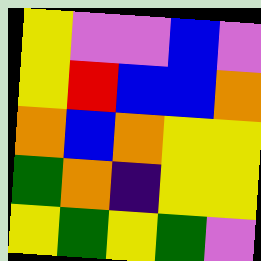[["yellow", "violet", "violet", "blue", "violet"], ["yellow", "red", "blue", "blue", "orange"], ["orange", "blue", "orange", "yellow", "yellow"], ["green", "orange", "indigo", "yellow", "yellow"], ["yellow", "green", "yellow", "green", "violet"]]